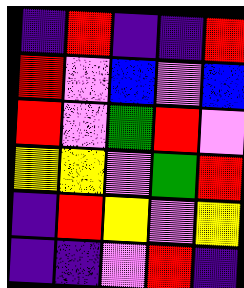[["indigo", "red", "indigo", "indigo", "red"], ["red", "violet", "blue", "violet", "blue"], ["red", "violet", "green", "red", "violet"], ["yellow", "yellow", "violet", "green", "red"], ["indigo", "red", "yellow", "violet", "yellow"], ["indigo", "indigo", "violet", "red", "indigo"]]